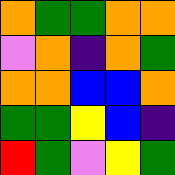[["orange", "green", "green", "orange", "orange"], ["violet", "orange", "indigo", "orange", "green"], ["orange", "orange", "blue", "blue", "orange"], ["green", "green", "yellow", "blue", "indigo"], ["red", "green", "violet", "yellow", "green"]]